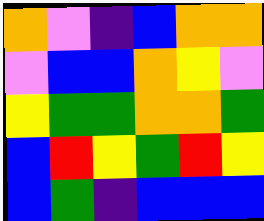[["orange", "violet", "indigo", "blue", "orange", "orange"], ["violet", "blue", "blue", "orange", "yellow", "violet"], ["yellow", "green", "green", "orange", "orange", "green"], ["blue", "red", "yellow", "green", "red", "yellow"], ["blue", "green", "indigo", "blue", "blue", "blue"]]